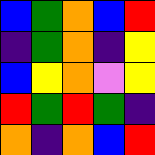[["blue", "green", "orange", "blue", "red"], ["indigo", "green", "orange", "indigo", "yellow"], ["blue", "yellow", "orange", "violet", "yellow"], ["red", "green", "red", "green", "indigo"], ["orange", "indigo", "orange", "blue", "red"]]